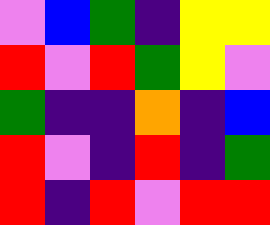[["violet", "blue", "green", "indigo", "yellow", "yellow"], ["red", "violet", "red", "green", "yellow", "violet"], ["green", "indigo", "indigo", "orange", "indigo", "blue"], ["red", "violet", "indigo", "red", "indigo", "green"], ["red", "indigo", "red", "violet", "red", "red"]]